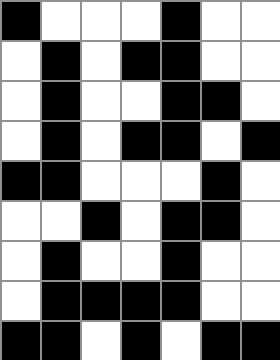[["black", "white", "white", "white", "black", "white", "white"], ["white", "black", "white", "black", "black", "white", "white"], ["white", "black", "white", "white", "black", "black", "white"], ["white", "black", "white", "black", "black", "white", "black"], ["black", "black", "white", "white", "white", "black", "white"], ["white", "white", "black", "white", "black", "black", "white"], ["white", "black", "white", "white", "black", "white", "white"], ["white", "black", "black", "black", "black", "white", "white"], ["black", "black", "white", "black", "white", "black", "black"]]